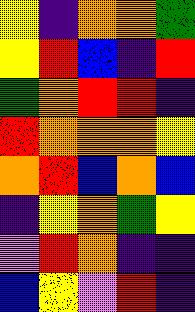[["yellow", "indigo", "orange", "orange", "green"], ["yellow", "red", "blue", "indigo", "red"], ["green", "orange", "red", "red", "indigo"], ["red", "orange", "orange", "orange", "yellow"], ["orange", "red", "blue", "orange", "blue"], ["indigo", "yellow", "orange", "green", "yellow"], ["violet", "red", "orange", "indigo", "indigo"], ["blue", "yellow", "violet", "red", "indigo"]]